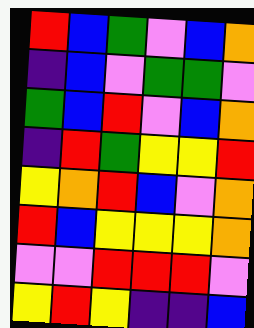[["red", "blue", "green", "violet", "blue", "orange"], ["indigo", "blue", "violet", "green", "green", "violet"], ["green", "blue", "red", "violet", "blue", "orange"], ["indigo", "red", "green", "yellow", "yellow", "red"], ["yellow", "orange", "red", "blue", "violet", "orange"], ["red", "blue", "yellow", "yellow", "yellow", "orange"], ["violet", "violet", "red", "red", "red", "violet"], ["yellow", "red", "yellow", "indigo", "indigo", "blue"]]